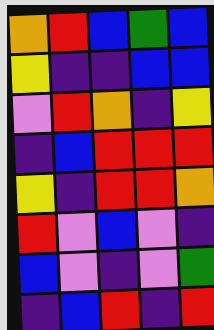[["orange", "red", "blue", "green", "blue"], ["yellow", "indigo", "indigo", "blue", "blue"], ["violet", "red", "orange", "indigo", "yellow"], ["indigo", "blue", "red", "red", "red"], ["yellow", "indigo", "red", "red", "orange"], ["red", "violet", "blue", "violet", "indigo"], ["blue", "violet", "indigo", "violet", "green"], ["indigo", "blue", "red", "indigo", "red"]]